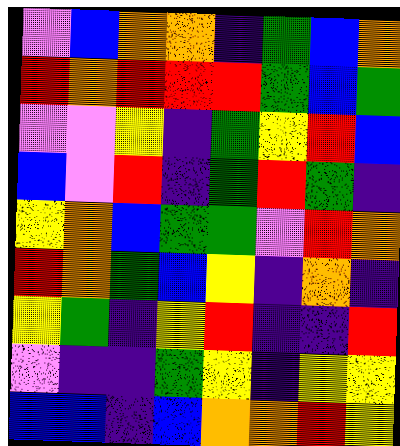[["violet", "blue", "orange", "orange", "indigo", "green", "blue", "orange"], ["red", "orange", "red", "red", "red", "green", "blue", "green"], ["violet", "violet", "yellow", "indigo", "green", "yellow", "red", "blue"], ["blue", "violet", "red", "indigo", "green", "red", "green", "indigo"], ["yellow", "orange", "blue", "green", "green", "violet", "red", "orange"], ["red", "orange", "green", "blue", "yellow", "indigo", "orange", "indigo"], ["yellow", "green", "indigo", "yellow", "red", "indigo", "indigo", "red"], ["violet", "indigo", "indigo", "green", "yellow", "indigo", "yellow", "yellow"], ["blue", "blue", "indigo", "blue", "orange", "orange", "red", "yellow"]]